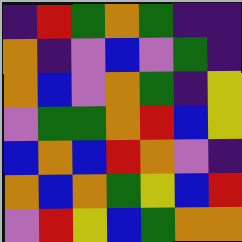[["indigo", "red", "green", "orange", "green", "indigo", "indigo"], ["orange", "indigo", "violet", "blue", "violet", "green", "indigo"], ["orange", "blue", "violet", "orange", "green", "indigo", "yellow"], ["violet", "green", "green", "orange", "red", "blue", "yellow"], ["blue", "orange", "blue", "red", "orange", "violet", "indigo"], ["orange", "blue", "orange", "green", "yellow", "blue", "red"], ["violet", "red", "yellow", "blue", "green", "orange", "orange"]]